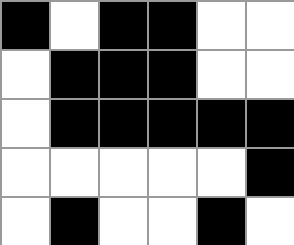[["black", "white", "black", "black", "white", "white"], ["white", "black", "black", "black", "white", "white"], ["white", "black", "black", "black", "black", "black"], ["white", "white", "white", "white", "white", "black"], ["white", "black", "white", "white", "black", "white"]]